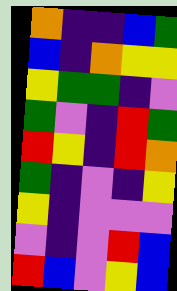[["orange", "indigo", "indigo", "blue", "green"], ["blue", "indigo", "orange", "yellow", "yellow"], ["yellow", "green", "green", "indigo", "violet"], ["green", "violet", "indigo", "red", "green"], ["red", "yellow", "indigo", "red", "orange"], ["green", "indigo", "violet", "indigo", "yellow"], ["yellow", "indigo", "violet", "violet", "violet"], ["violet", "indigo", "violet", "red", "blue"], ["red", "blue", "violet", "yellow", "blue"]]